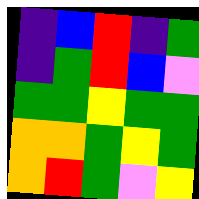[["indigo", "blue", "red", "indigo", "green"], ["indigo", "green", "red", "blue", "violet"], ["green", "green", "yellow", "green", "green"], ["orange", "orange", "green", "yellow", "green"], ["orange", "red", "green", "violet", "yellow"]]